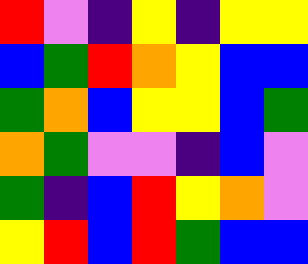[["red", "violet", "indigo", "yellow", "indigo", "yellow", "yellow"], ["blue", "green", "red", "orange", "yellow", "blue", "blue"], ["green", "orange", "blue", "yellow", "yellow", "blue", "green"], ["orange", "green", "violet", "violet", "indigo", "blue", "violet"], ["green", "indigo", "blue", "red", "yellow", "orange", "violet"], ["yellow", "red", "blue", "red", "green", "blue", "blue"]]